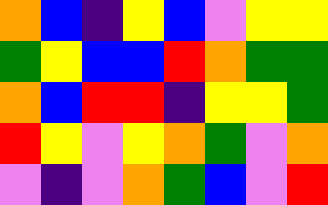[["orange", "blue", "indigo", "yellow", "blue", "violet", "yellow", "yellow"], ["green", "yellow", "blue", "blue", "red", "orange", "green", "green"], ["orange", "blue", "red", "red", "indigo", "yellow", "yellow", "green"], ["red", "yellow", "violet", "yellow", "orange", "green", "violet", "orange"], ["violet", "indigo", "violet", "orange", "green", "blue", "violet", "red"]]